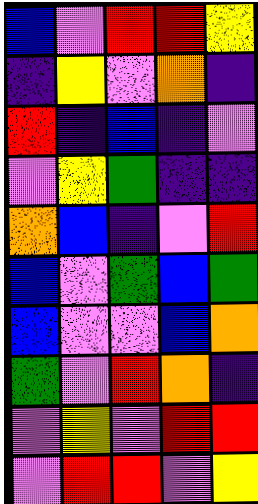[["blue", "violet", "red", "red", "yellow"], ["indigo", "yellow", "violet", "orange", "indigo"], ["red", "indigo", "blue", "indigo", "violet"], ["violet", "yellow", "green", "indigo", "indigo"], ["orange", "blue", "indigo", "violet", "red"], ["blue", "violet", "green", "blue", "green"], ["blue", "violet", "violet", "blue", "orange"], ["green", "violet", "red", "orange", "indigo"], ["violet", "yellow", "violet", "red", "red"], ["violet", "red", "red", "violet", "yellow"]]